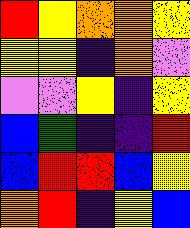[["red", "yellow", "orange", "orange", "yellow"], ["yellow", "yellow", "indigo", "orange", "violet"], ["violet", "violet", "yellow", "indigo", "yellow"], ["blue", "green", "indigo", "indigo", "red"], ["blue", "red", "red", "blue", "yellow"], ["orange", "red", "indigo", "yellow", "blue"]]